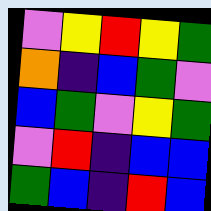[["violet", "yellow", "red", "yellow", "green"], ["orange", "indigo", "blue", "green", "violet"], ["blue", "green", "violet", "yellow", "green"], ["violet", "red", "indigo", "blue", "blue"], ["green", "blue", "indigo", "red", "blue"]]